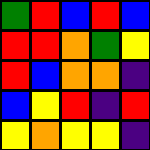[["green", "red", "blue", "red", "blue"], ["red", "red", "orange", "green", "yellow"], ["red", "blue", "orange", "orange", "indigo"], ["blue", "yellow", "red", "indigo", "red"], ["yellow", "orange", "yellow", "yellow", "indigo"]]